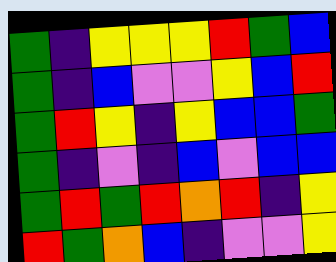[["green", "indigo", "yellow", "yellow", "yellow", "red", "green", "blue"], ["green", "indigo", "blue", "violet", "violet", "yellow", "blue", "red"], ["green", "red", "yellow", "indigo", "yellow", "blue", "blue", "green"], ["green", "indigo", "violet", "indigo", "blue", "violet", "blue", "blue"], ["green", "red", "green", "red", "orange", "red", "indigo", "yellow"], ["red", "green", "orange", "blue", "indigo", "violet", "violet", "yellow"]]